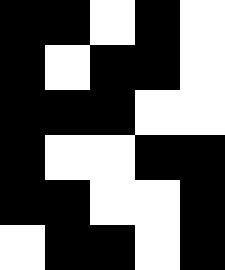[["black", "black", "white", "black", "white"], ["black", "white", "black", "black", "white"], ["black", "black", "black", "white", "white"], ["black", "white", "white", "black", "black"], ["black", "black", "white", "white", "black"], ["white", "black", "black", "white", "black"]]